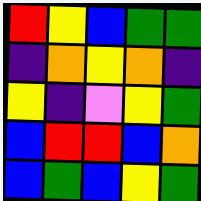[["red", "yellow", "blue", "green", "green"], ["indigo", "orange", "yellow", "orange", "indigo"], ["yellow", "indigo", "violet", "yellow", "green"], ["blue", "red", "red", "blue", "orange"], ["blue", "green", "blue", "yellow", "green"]]